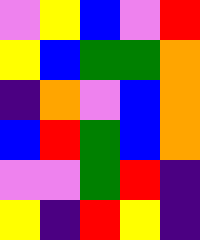[["violet", "yellow", "blue", "violet", "red"], ["yellow", "blue", "green", "green", "orange"], ["indigo", "orange", "violet", "blue", "orange"], ["blue", "red", "green", "blue", "orange"], ["violet", "violet", "green", "red", "indigo"], ["yellow", "indigo", "red", "yellow", "indigo"]]